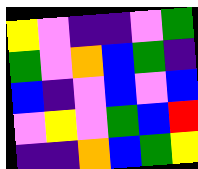[["yellow", "violet", "indigo", "indigo", "violet", "green"], ["green", "violet", "orange", "blue", "green", "indigo"], ["blue", "indigo", "violet", "blue", "violet", "blue"], ["violet", "yellow", "violet", "green", "blue", "red"], ["indigo", "indigo", "orange", "blue", "green", "yellow"]]